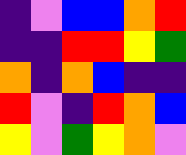[["indigo", "violet", "blue", "blue", "orange", "red"], ["indigo", "indigo", "red", "red", "yellow", "green"], ["orange", "indigo", "orange", "blue", "indigo", "indigo"], ["red", "violet", "indigo", "red", "orange", "blue"], ["yellow", "violet", "green", "yellow", "orange", "violet"]]